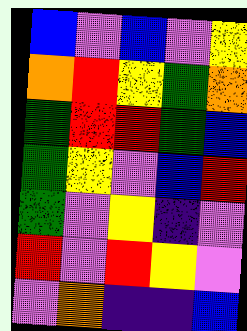[["blue", "violet", "blue", "violet", "yellow"], ["orange", "red", "yellow", "green", "orange"], ["green", "red", "red", "green", "blue"], ["green", "yellow", "violet", "blue", "red"], ["green", "violet", "yellow", "indigo", "violet"], ["red", "violet", "red", "yellow", "violet"], ["violet", "orange", "indigo", "indigo", "blue"]]